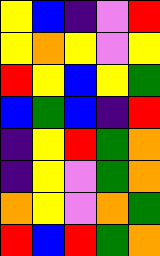[["yellow", "blue", "indigo", "violet", "red"], ["yellow", "orange", "yellow", "violet", "yellow"], ["red", "yellow", "blue", "yellow", "green"], ["blue", "green", "blue", "indigo", "red"], ["indigo", "yellow", "red", "green", "orange"], ["indigo", "yellow", "violet", "green", "orange"], ["orange", "yellow", "violet", "orange", "green"], ["red", "blue", "red", "green", "orange"]]